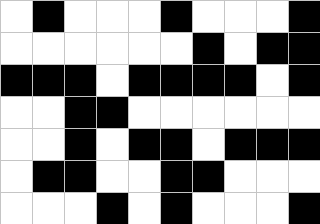[["white", "black", "white", "white", "white", "black", "white", "white", "white", "black"], ["white", "white", "white", "white", "white", "white", "black", "white", "black", "black"], ["black", "black", "black", "white", "black", "black", "black", "black", "white", "black"], ["white", "white", "black", "black", "white", "white", "white", "white", "white", "white"], ["white", "white", "black", "white", "black", "black", "white", "black", "black", "black"], ["white", "black", "black", "white", "white", "black", "black", "white", "white", "white"], ["white", "white", "white", "black", "white", "black", "white", "white", "white", "black"]]